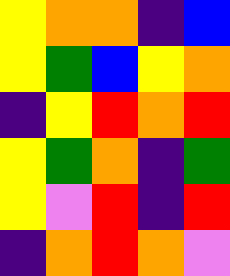[["yellow", "orange", "orange", "indigo", "blue"], ["yellow", "green", "blue", "yellow", "orange"], ["indigo", "yellow", "red", "orange", "red"], ["yellow", "green", "orange", "indigo", "green"], ["yellow", "violet", "red", "indigo", "red"], ["indigo", "orange", "red", "orange", "violet"]]